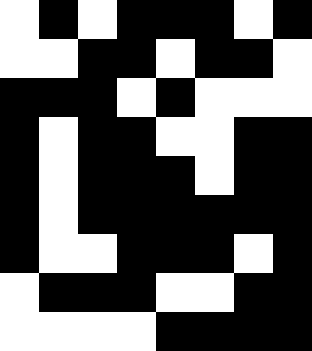[["white", "black", "white", "black", "black", "black", "white", "black"], ["white", "white", "black", "black", "white", "black", "black", "white"], ["black", "black", "black", "white", "black", "white", "white", "white"], ["black", "white", "black", "black", "white", "white", "black", "black"], ["black", "white", "black", "black", "black", "white", "black", "black"], ["black", "white", "black", "black", "black", "black", "black", "black"], ["black", "white", "white", "black", "black", "black", "white", "black"], ["white", "black", "black", "black", "white", "white", "black", "black"], ["white", "white", "white", "white", "black", "black", "black", "black"]]